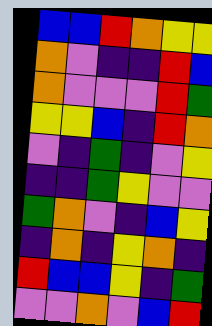[["blue", "blue", "red", "orange", "yellow", "yellow"], ["orange", "violet", "indigo", "indigo", "red", "blue"], ["orange", "violet", "violet", "violet", "red", "green"], ["yellow", "yellow", "blue", "indigo", "red", "orange"], ["violet", "indigo", "green", "indigo", "violet", "yellow"], ["indigo", "indigo", "green", "yellow", "violet", "violet"], ["green", "orange", "violet", "indigo", "blue", "yellow"], ["indigo", "orange", "indigo", "yellow", "orange", "indigo"], ["red", "blue", "blue", "yellow", "indigo", "green"], ["violet", "violet", "orange", "violet", "blue", "red"]]